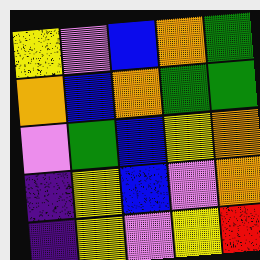[["yellow", "violet", "blue", "orange", "green"], ["orange", "blue", "orange", "green", "green"], ["violet", "green", "blue", "yellow", "orange"], ["indigo", "yellow", "blue", "violet", "orange"], ["indigo", "yellow", "violet", "yellow", "red"]]